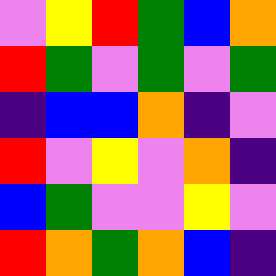[["violet", "yellow", "red", "green", "blue", "orange"], ["red", "green", "violet", "green", "violet", "green"], ["indigo", "blue", "blue", "orange", "indigo", "violet"], ["red", "violet", "yellow", "violet", "orange", "indigo"], ["blue", "green", "violet", "violet", "yellow", "violet"], ["red", "orange", "green", "orange", "blue", "indigo"]]